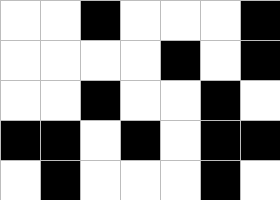[["white", "white", "black", "white", "white", "white", "black"], ["white", "white", "white", "white", "black", "white", "black"], ["white", "white", "black", "white", "white", "black", "white"], ["black", "black", "white", "black", "white", "black", "black"], ["white", "black", "white", "white", "white", "black", "white"]]